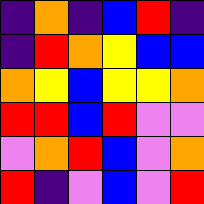[["indigo", "orange", "indigo", "blue", "red", "indigo"], ["indigo", "red", "orange", "yellow", "blue", "blue"], ["orange", "yellow", "blue", "yellow", "yellow", "orange"], ["red", "red", "blue", "red", "violet", "violet"], ["violet", "orange", "red", "blue", "violet", "orange"], ["red", "indigo", "violet", "blue", "violet", "red"]]